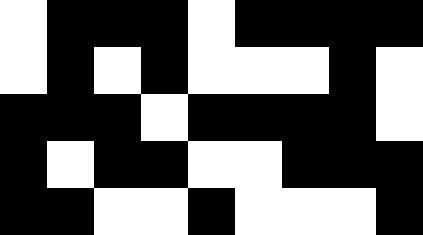[["white", "black", "black", "black", "white", "black", "black", "black", "black"], ["white", "black", "white", "black", "white", "white", "white", "black", "white"], ["black", "black", "black", "white", "black", "black", "black", "black", "white"], ["black", "white", "black", "black", "white", "white", "black", "black", "black"], ["black", "black", "white", "white", "black", "white", "white", "white", "black"]]